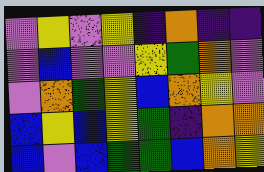[["violet", "yellow", "violet", "yellow", "indigo", "orange", "indigo", "indigo"], ["violet", "blue", "violet", "violet", "yellow", "green", "orange", "violet"], ["violet", "orange", "green", "yellow", "blue", "orange", "yellow", "violet"], ["blue", "yellow", "blue", "yellow", "green", "indigo", "orange", "orange"], ["blue", "violet", "blue", "green", "green", "blue", "orange", "yellow"]]